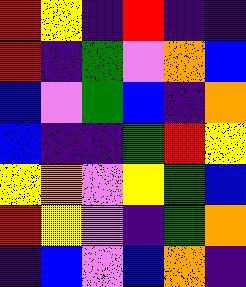[["red", "yellow", "indigo", "red", "indigo", "indigo"], ["red", "indigo", "green", "violet", "orange", "blue"], ["blue", "violet", "green", "blue", "indigo", "orange"], ["blue", "indigo", "indigo", "green", "red", "yellow"], ["yellow", "orange", "violet", "yellow", "green", "blue"], ["red", "yellow", "violet", "indigo", "green", "orange"], ["indigo", "blue", "violet", "blue", "orange", "indigo"]]